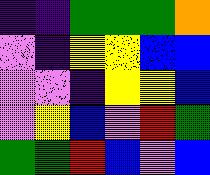[["indigo", "indigo", "green", "green", "green", "orange"], ["violet", "indigo", "yellow", "yellow", "blue", "blue"], ["violet", "violet", "indigo", "yellow", "yellow", "blue"], ["violet", "yellow", "blue", "violet", "red", "green"], ["green", "green", "red", "blue", "violet", "blue"]]